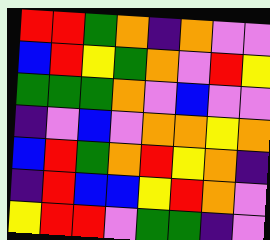[["red", "red", "green", "orange", "indigo", "orange", "violet", "violet"], ["blue", "red", "yellow", "green", "orange", "violet", "red", "yellow"], ["green", "green", "green", "orange", "violet", "blue", "violet", "violet"], ["indigo", "violet", "blue", "violet", "orange", "orange", "yellow", "orange"], ["blue", "red", "green", "orange", "red", "yellow", "orange", "indigo"], ["indigo", "red", "blue", "blue", "yellow", "red", "orange", "violet"], ["yellow", "red", "red", "violet", "green", "green", "indigo", "violet"]]